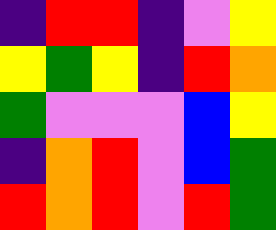[["indigo", "red", "red", "indigo", "violet", "yellow"], ["yellow", "green", "yellow", "indigo", "red", "orange"], ["green", "violet", "violet", "violet", "blue", "yellow"], ["indigo", "orange", "red", "violet", "blue", "green"], ["red", "orange", "red", "violet", "red", "green"]]